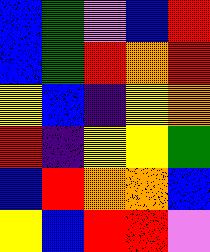[["blue", "green", "violet", "blue", "red"], ["blue", "green", "red", "orange", "red"], ["yellow", "blue", "indigo", "yellow", "orange"], ["red", "indigo", "yellow", "yellow", "green"], ["blue", "red", "orange", "orange", "blue"], ["yellow", "blue", "red", "red", "violet"]]